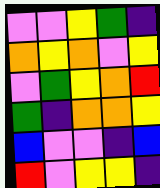[["violet", "violet", "yellow", "green", "indigo"], ["orange", "yellow", "orange", "violet", "yellow"], ["violet", "green", "yellow", "orange", "red"], ["green", "indigo", "orange", "orange", "yellow"], ["blue", "violet", "violet", "indigo", "blue"], ["red", "violet", "yellow", "yellow", "indigo"]]